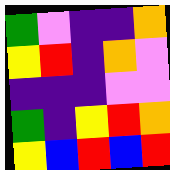[["green", "violet", "indigo", "indigo", "orange"], ["yellow", "red", "indigo", "orange", "violet"], ["indigo", "indigo", "indigo", "violet", "violet"], ["green", "indigo", "yellow", "red", "orange"], ["yellow", "blue", "red", "blue", "red"]]